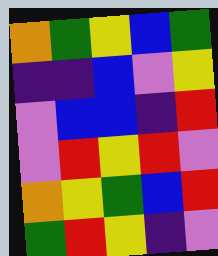[["orange", "green", "yellow", "blue", "green"], ["indigo", "indigo", "blue", "violet", "yellow"], ["violet", "blue", "blue", "indigo", "red"], ["violet", "red", "yellow", "red", "violet"], ["orange", "yellow", "green", "blue", "red"], ["green", "red", "yellow", "indigo", "violet"]]